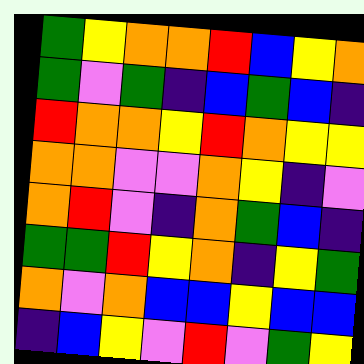[["green", "yellow", "orange", "orange", "red", "blue", "yellow", "orange"], ["green", "violet", "green", "indigo", "blue", "green", "blue", "indigo"], ["red", "orange", "orange", "yellow", "red", "orange", "yellow", "yellow"], ["orange", "orange", "violet", "violet", "orange", "yellow", "indigo", "violet"], ["orange", "red", "violet", "indigo", "orange", "green", "blue", "indigo"], ["green", "green", "red", "yellow", "orange", "indigo", "yellow", "green"], ["orange", "violet", "orange", "blue", "blue", "yellow", "blue", "blue"], ["indigo", "blue", "yellow", "violet", "red", "violet", "green", "yellow"]]